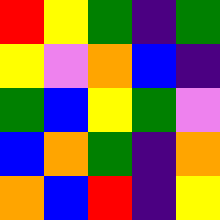[["red", "yellow", "green", "indigo", "green"], ["yellow", "violet", "orange", "blue", "indigo"], ["green", "blue", "yellow", "green", "violet"], ["blue", "orange", "green", "indigo", "orange"], ["orange", "blue", "red", "indigo", "yellow"]]